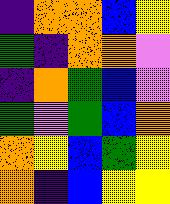[["indigo", "orange", "orange", "blue", "yellow"], ["green", "indigo", "orange", "orange", "violet"], ["indigo", "orange", "green", "blue", "violet"], ["green", "violet", "green", "blue", "orange"], ["orange", "yellow", "blue", "green", "yellow"], ["orange", "indigo", "blue", "yellow", "yellow"]]